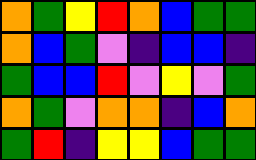[["orange", "green", "yellow", "red", "orange", "blue", "green", "green"], ["orange", "blue", "green", "violet", "indigo", "blue", "blue", "indigo"], ["green", "blue", "blue", "red", "violet", "yellow", "violet", "green"], ["orange", "green", "violet", "orange", "orange", "indigo", "blue", "orange"], ["green", "red", "indigo", "yellow", "yellow", "blue", "green", "green"]]